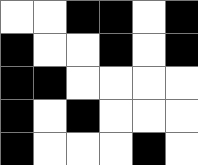[["white", "white", "black", "black", "white", "black"], ["black", "white", "white", "black", "white", "black"], ["black", "black", "white", "white", "white", "white"], ["black", "white", "black", "white", "white", "white"], ["black", "white", "white", "white", "black", "white"]]